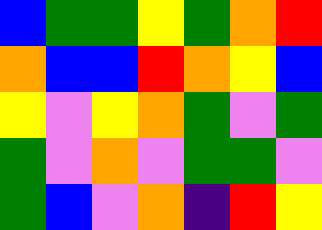[["blue", "green", "green", "yellow", "green", "orange", "red"], ["orange", "blue", "blue", "red", "orange", "yellow", "blue"], ["yellow", "violet", "yellow", "orange", "green", "violet", "green"], ["green", "violet", "orange", "violet", "green", "green", "violet"], ["green", "blue", "violet", "orange", "indigo", "red", "yellow"]]